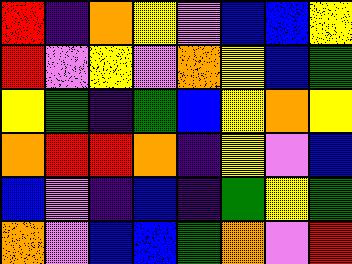[["red", "indigo", "orange", "yellow", "violet", "blue", "blue", "yellow"], ["red", "violet", "yellow", "violet", "orange", "yellow", "blue", "green"], ["yellow", "green", "indigo", "green", "blue", "yellow", "orange", "yellow"], ["orange", "red", "red", "orange", "indigo", "yellow", "violet", "blue"], ["blue", "violet", "indigo", "blue", "indigo", "green", "yellow", "green"], ["orange", "violet", "blue", "blue", "green", "orange", "violet", "red"]]